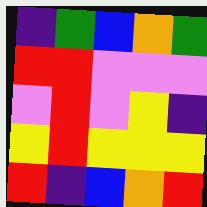[["indigo", "green", "blue", "orange", "green"], ["red", "red", "violet", "violet", "violet"], ["violet", "red", "violet", "yellow", "indigo"], ["yellow", "red", "yellow", "yellow", "yellow"], ["red", "indigo", "blue", "orange", "red"]]